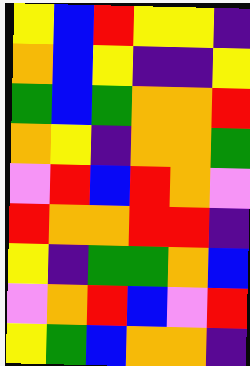[["yellow", "blue", "red", "yellow", "yellow", "indigo"], ["orange", "blue", "yellow", "indigo", "indigo", "yellow"], ["green", "blue", "green", "orange", "orange", "red"], ["orange", "yellow", "indigo", "orange", "orange", "green"], ["violet", "red", "blue", "red", "orange", "violet"], ["red", "orange", "orange", "red", "red", "indigo"], ["yellow", "indigo", "green", "green", "orange", "blue"], ["violet", "orange", "red", "blue", "violet", "red"], ["yellow", "green", "blue", "orange", "orange", "indigo"]]